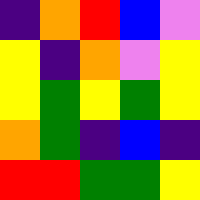[["indigo", "orange", "red", "blue", "violet"], ["yellow", "indigo", "orange", "violet", "yellow"], ["yellow", "green", "yellow", "green", "yellow"], ["orange", "green", "indigo", "blue", "indigo"], ["red", "red", "green", "green", "yellow"]]